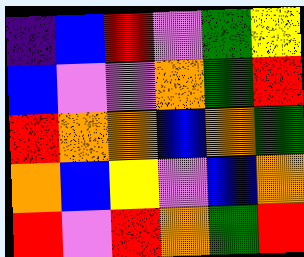[["indigo", "blue", "red", "violet", "green", "yellow"], ["blue", "violet", "violet", "orange", "green", "red"], ["red", "orange", "orange", "blue", "orange", "green"], ["orange", "blue", "yellow", "violet", "blue", "orange"], ["red", "violet", "red", "orange", "green", "red"]]